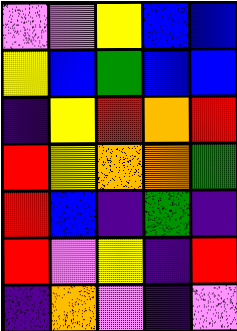[["violet", "violet", "yellow", "blue", "blue"], ["yellow", "blue", "green", "blue", "blue"], ["indigo", "yellow", "red", "orange", "red"], ["red", "yellow", "orange", "orange", "green"], ["red", "blue", "indigo", "green", "indigo"], ["red", "violet", "yellow", "indigo", "red"], ["indigo", "orange", "violet", "indigo", "violet"]]